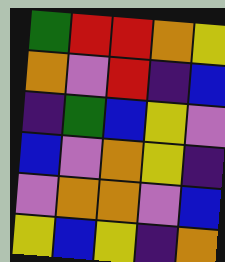[["green", "red", "red", "orange", "yellow"], ["orange", "violet", "red", "indigo", "blue"], ["indigo", "green", "blue", "yellow", "violet"], ["blue", "violet", "orange", "yellow", "indigo"], ["violet", "orange", "orange", "violet", "blue"], ["yellow", "blue", "yellow", "indigo", "orange"]]